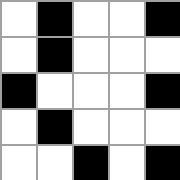[["white", "black", "white", "white", "black"], ["white", "black", "white", "white", "white"], ["black", "white", "white", "white", "black"], ["white", "black", "white", "white", "white"], ["white", "white", "black", "white", "black"]]